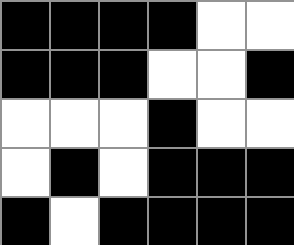[["black", "black", "black", "black", "white", "white"], ["black", "black", "black", "white", "white", "black"], ["white", "white", "white", "black", "white", "white"], ["white", "black", "white", "black", "black", "black"], ["black", "white", "black", "black", "black", "black"]]